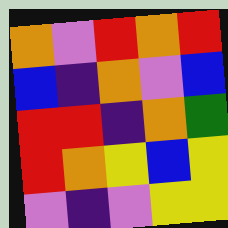[["orange", "violet", "red", "orange", "red"], ["blue", "indigo", "orange", "violet", "blue"], ["red", "red", "indigo", "orange", "green"], ["red", "orange", "yellow", "blue", "yellow"], ["violet", "indigo", "violet", "yellow", "yellow"]]